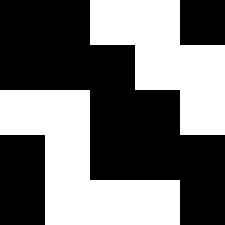[["black", "black", "white", "white", "black"], ["black", "black", "black", "white", "white"], ["white", "white", "black", "black", "white"], ["black", "white", "black", "black", "black"], ["black", "white", "white", "white", "black"]]